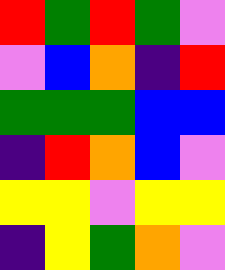[["red", "green", "red", "green", "violet"], ["violet", "blue", "orange", "indigo", "red"], ["green", "green", "green", "blue", "blue"], ["indigo", "red", "orange", "blue", "violet"], ["yellow", "yellow", "violet", "yellow", "yellow"], ["indigo", "yellow", "green", "orange", "violet"]]